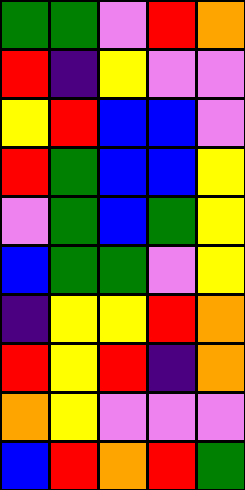[["green", "green", "violet", "red", "orange"], ["red", "indigo", "yellow", "violet", "violet"], ["yellow", "red", "blue", "blue", "violet"], ["red", "green", "blue", "blue", "yellow"], ["violet", "green", "blue", "green", "yellow"], ["blue", "green", "green", "violet", "yellow"], ["indigo", "yellow", "yellow", "red", "orange"], ["red", "yellow", "red", "indigo", "orange"], ["orange", "yellow", "violet", "violet", "violet"], ["blue", "red", "orange", "red", "green"]]